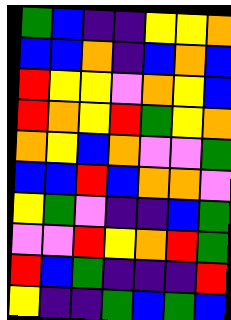[["green", "blue", "indigo", "indigo", "yellow", "yellow", "orange"], ["blue", "blue", "orange", "indigo", "blue", "orange", "blue"], ["red", "yellow", "yellow", "violet", "orange", "yellow", "blue"], ["red", "orange", "yellow", "red", "green", "yellow", "orange"], ["orange", "yellow", "blue", "orange", "violet", "violet", "green"], ["blue", "blue", "red", "blue", "orange", "orange", "violet"], ["yellow", "green", "violet", "indigo", "indigo", "blue", "green"], ["violet", "violet", "red", "yellow", "orange", "red", "green"], ["red", "blue", "green", "indigo", "indigo", "indigo", "red"], ["yellow", "indigo", "indigo", "green", "blue", "green", "blue"]]